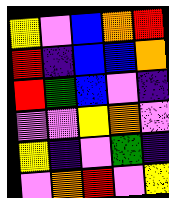[["yellow", "violet", "blue", "orange", "red"], ["red", "indigo", "blue", "blue", "orange"], ["red", "green", "blue", "violet", "indigo"], ["violet", "violet", "yellow", "orange", "violet"], ["yellow", "indigo", "violet", "green", "indigo"], ["violet", "orange", "red", "violet", "yellow"]]